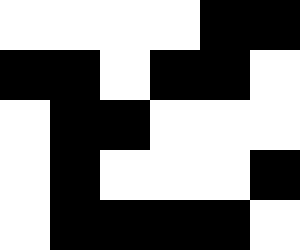[["white", "white", "white", "white", "black", "black"], ["black", "black", "white", "black", "black", "white"], ["white", "black", "black", "white", "white", "white"], ["white", "black", "white", "white", "white", "black"], ["white", "black", "black", "black", "black", "white"]]